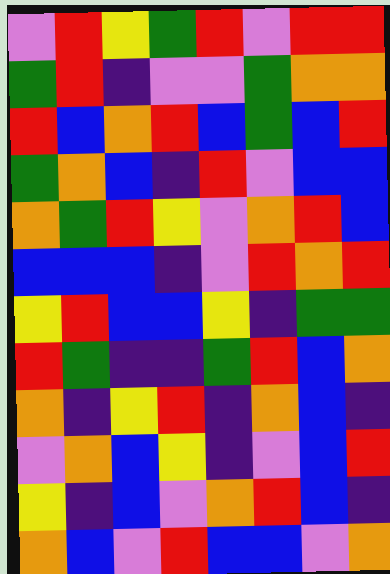[["violet", "red", "yellow", "green", "red", "violet", "red", "red"], ["green", "red", "indigo", "violet", "violet", "green", "orange", "orange"], ["red", "blue", "orange", "red", "blue", "green", "blue", "red"], ["green", "orange", "blue", "indigo", "red", "violet", "blue", "blue"], ["orange", "green", "red", "yellow", "violet", "orange", "red", "blue"], ["blue", "blue", "blue", "indigo", "violet", "red", "orange", "red"], ["yellow", "red", "blue", "blue", "yellow", "indigo", "green", "green"], ["red", "green", "indigo", "indigo", "green", "red", "blue", "orange"], ["orange", "indigo", "yellow", "red", "indigo", "orange", "blue", "indigo"], ["violet", "orange", "blue", "yellow", "indigo", "violet", "blue", "red"], ["yellow", "indigo", "blue", "violet", "orange", "red", "blue", "indigo"], ["orange", "blue", "violet", "red", "blue", "blue", "violet", "orange"]]